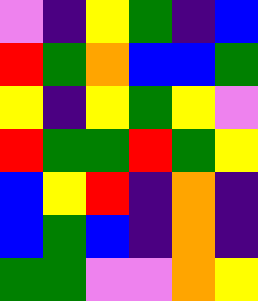[["violet", "indigo", "yellow", "green", "indigo", "blue"], ["red", "green", "orange", "blue", "blue", "green"], ["yellow", "indigo", "yellow", "green", "yellow", "violet"], ["red", "green", "green", "red", "green", "yellow"], ["blue", "yellow", "red", "indigo", "orange", "indigo"], ["blue", "green", "blue", "indigo", "orange", "indigo"], ["green", "green", "violet", "violet", "orange", "yellow"]]